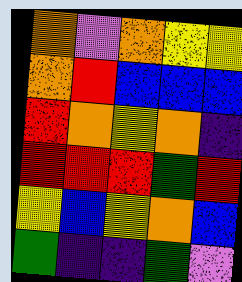[["orange", "violet", "orange", "yellow", "yellow"], ["orange", "red", "blue", "blue", "blue"], ["red", "orange", "yellow", "orange", "indigo"], ["red", "red", "red", "green", "red"], ["yellow", "blue", "yellow", "orange", "blue"], ["green", "indigo", "indigo", "green", "violet"]]